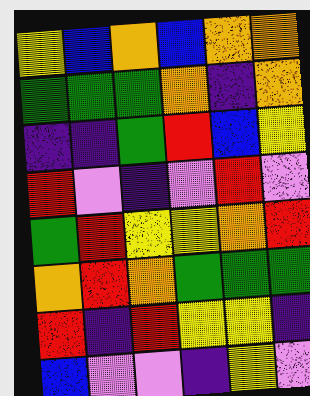[["yellow", "blue", "orange", "blue", "orange", "orange"], ["green", "green", "green", "orange", "indigo", "orange"], ["indigo", "indigo", "green", "red", "blue", "yellow"], ["red", "violet", "indigo", "violet", "red", "violet"], ["green", "red", "yellow", "yellow", "orange", "red"], ["orange", "red", "orange", "green", "green", "green"], ["red", "indigo", "red", "yellow", "yellow", "indigo"], ["blue", "violet", "violet", "indigo", "yellow", "violet"]]